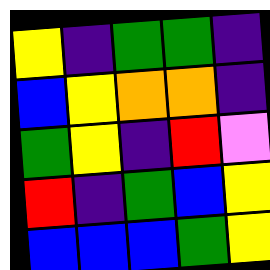[["yellow", "indigo", "green", "green", "indigo"], ["blue", "yellow", "orange", "orange", "indigo"], ["green", "yellow", "indigo", "red", "violet"], ["red", "indigo", "green", "blue", "yellow"], ["blue", "blue", "blue", "green", "yellow"]]